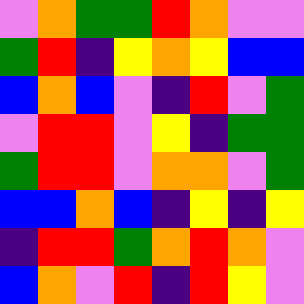[["violet", "orange", "green", "green", "red", "orange", "violet", "violet"], ["green", "red", "indigo", "yellow", "orange", "yellow", "blue", "blue"], ["blue", "orange", "blue", "violet", "indigo", "red", "violet", "green"], ["violet", "red", "red", "violet", "yellow", "indigo", "green", "green"], ["green", "red", "red", "violet", "orange", "orange", "violet", "green"], ["blue", "blue", "orange", "blue", "indigo", "yellow", "indigo", "yellow"], ["indigo", "red", "red", "green", "orange", "red", "orange", "violet"], ["blue", "orange", "violet", "red", "indigo", "red", "yellow", "violet"]]